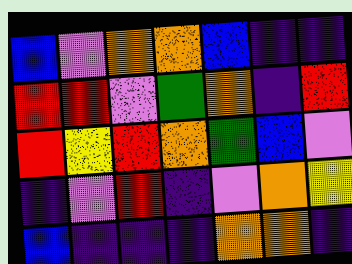[["blue", "violet", "orange", "orange", "blue", "indigo", "indigo"], ["red", "red", "violet", "green", "orange", "indigo", "red"], ["red", "yellow", "red", "orange", "green", "blue", "violet"], ["indigo", "violet", "red", "indigo", "violet", "orange", "yellow"], ["blue", "indigo", "indigo", "indigo", "orange", "orange", "indigo"]]